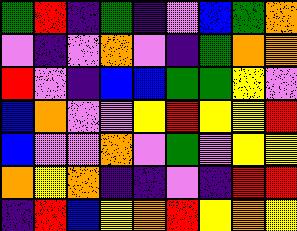[["green", "red", "indigo", "green", "indigo", "violet", "blue", "green", "orange"], ["violet", "indigo", "violet", "orange", "violet", "indigo", "green", "orange", "orange"], ["red", "violet", "indigo", "blue", "blue", "green", "green", "yellow", "violet"], ["blue", "orange", "violet", "violet", "yellow", "red", "yellow", "yellow", "red"], ["blue", "violet", "violet", "orange", "violet", "green", "violet", "yellow", "yellow"], ["orange", "yellow", "orange", "indigo", "indigo", "violet", "indigo", "red", "red"], ["indigo", "red", "blue", "yellow", "orange", "red", "yellow", "orange", "yellow"]]